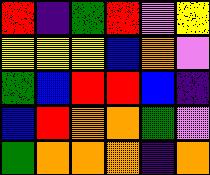[["red", "indigo", "green", "red", "violet", "yellow"], ["yellow", "yellow", "yellow", "blue", "orange", "violet"], ["green", "blue", "red", "red", "blue", "indigo"], ["blue", "red", "orange", "orange", "green", "violet"], ["green", "orange", "orange", "orange", "indigo", "orange"]]